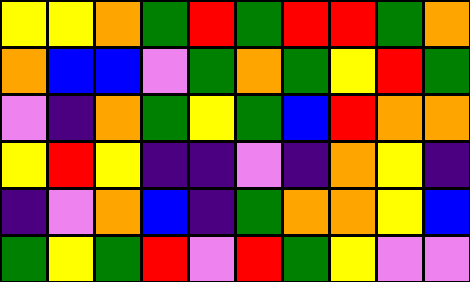[["yellow", "yellow", "orange", "green", "red", "green", "red", "red", "green", "orange"], ["orange", "blue", "blue", "violet", "green", "orange", "green", "yellow", "red", "green"], ["violet", "indigo", "orange", "green", "yellow", "green", "blue", "red", "orange", "orange"], ["yellow", "red", "yellow", "indigo", "indigo", "violet", "indigo", "orange", "yellow", "indigo"], ["indigo", "violet", "orange", "blue", "indigo", "green", "orange", "orange", "yellow", "blue"], ["green", "yellow", "green", "red", "violet", "red", "green", "yellow", "violet", "violet"]]